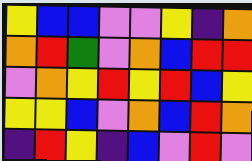[["yellow", "blue", "blue", "violet", "violet", "yellow", "indigo", "orange"], ["orange", "red", "green", "violet", "orange", "blue", "red", "red"], ["violet", "orange", "yellow", "red", "yellow", "red", "blue", "yellow"], ["yellow", "yellow", "blue", "violet", "orange", "blue", "red", "orange"], ["indigo", "red", "yellow", "indigo", "blue", "violet", "red", "violet"]]